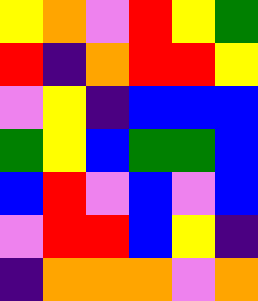[["yellow", "orange", "violet", "red", "yellow", "green"], ["red", "indigo", "orange", "red", "red", "yellow"], ["violet", "yellow", "indigo", "blue", "blue", "blue"], ["green", "yellow", "blue", "green", "green", "blue"], ["blue", "red", "violet", "blue", "violet", "blue"], ["violet", "red", "red", "blue", "yellow", "indigo"], ["indigo", "orange", "orange", "orange", "violet", "orange"]]